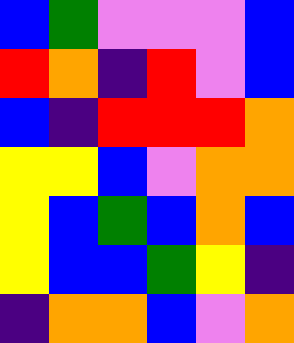[["blue", "green", "violet", "violet", "violet", "blue"], ["red", "orange", "indigo", "red", "violet", "blue"], ["blue", "indigo", "red", "red", "red", "orange"], ["yellow", "yellow", "blue", "violet", "orange", "orange"], ["yellow", "blue", "green", "blue", "orange", "blue"], ["yellow", "blue", "blue", "green", "yellow", "indigo"], ["indigo", "orange", "orange", "blue", "violet", "orange"]]